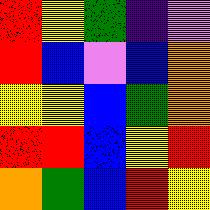[["red", "yellow", "green", "indigo", "violet"], ["red", "blue", "violet", "blue", "orange"], ["yellow", "yellow", "blue", "green", "orange"], ["red", "red", "blue", "yellow", "red"], ["orange", "green", "blue", "red", "yellow"]]